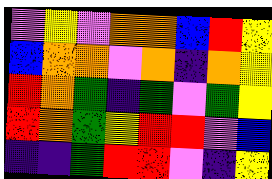[["violet", "yellow", "violet", "orange", "orange", "blue", "red", "yellow"], ["blue", "orange", "orange", "violet", "orange", "indigo", "orange", "yellow"], ["red", "orange", "green", "indigo", "green", "violet", "green", "yellow"], ["red", "orange", "green", "yellow", "red", "red", "violet", "blue"], ["indigo", "indigo", "green", "red", "red", "violet", "indigo", "yellow"]]